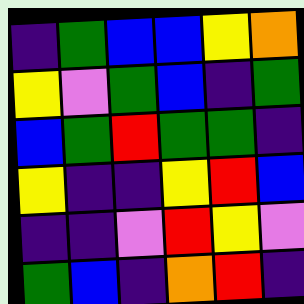[["indigo", "green", "blue", "blue", "yellow", "orange"], ["yellow", "violet", "green", "blue", "indigo", "green"], ["blue", "green", "red", "green", "green", "indigo"], ["yellow", "indigo", "indigo", "yellow", "red", "blue"], ["indigo", "indigo", "violet", "red", "yellow", "violet"], ["green", "blue", "indigo", "orange", "red", "indigo"]]